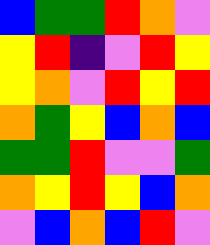[["blue", "green", "green", "red", "orange", "violet"], ["yellow", "red", "indigo", "violet", "red", "yellow"], ["yellow", "orange", "violet", "red", "yellow", "red"], ["orange", "green", "yellow", "blue", "orange", "blue"], ["green", "green", "red", "violet", "violet", "green"], ["orange", "yellow", "red", "yellow", "blue", "orange"], ["violet", "blue", "orange", "blue", "red", "violet"]]